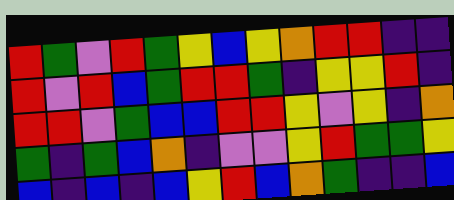[["red", "green", "violet", "red", "green", "yellow", "blue", "yellow", "orange", "red", "red", "indigo", "indigo"], ["red", "violet", "red", "blue", "green", "red", "red", "green", "indigo", "yellow", "yellow", "red", "indigo"], ["red", "red", "violet", "green", "blue", "blue", "red", "red", "yellow", "violet", "yellow", "indigo", "orange"], ["green", "indigo", "green", "blue", "orange", "indigo", "violet", "violet", "yellow", "red", "green", "green", "yellow"], ["blue", "indigo", "blue", "indigo", "blue", "yellow", "red", "blue", "orange", "green", "indigo", "indigo", "blue"]]